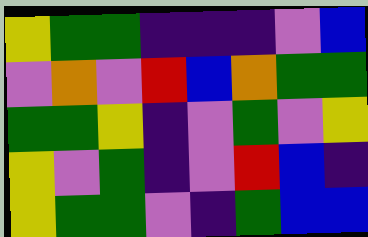[["yellow", "green", "green", "indigo", "indigo", "indigo", "violet", "blue"], ["violet", "orange", "violet", "red", "blue", "orange", "green", "green"], ["green", "green", "yellow", "indigo", "violet", "green", "violet", "yellow"], ["yellow", "violet", "green", "indigo", "violet", "red", "blue", "indigo"], ["yellow", "green", "green", "violet", "indigo", "green", "blue", "blue"]]